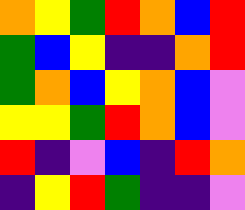[["orange", "yellow", "green", "red", "orange", "blue", "red"], ["green", "blue", "yellow", "indigo", "indigo", "orange", "red"], ["green", "orange", "blue", "yellow", "orange", "blue", "violet"], ["yellow", "yellow", "green", "red", "orange", "blue", "violet"], ["red", "indigo", "violet", "blue", "indigo", "red", "orange"], ["indigo", "yellow", "red", "green", "indigo", "indigo", "violet"]]